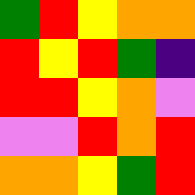[["green", "red", "yellow", "orange", "orange"], ["red", "yellow", "red", "green", "indigo"], ["red", "red", "yellow", "orange", "violet"], ["violet", "violet", "red", "orange", "red"], ["orange", "orange", "yellow", "green", "red"]]